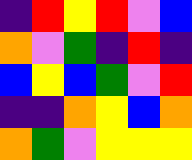[["indigo", "red", "yellow", "red", "violet", "blue"], ["orange", "violet", "green", "indigo", "red", "indigo"], ["blue", "yellow", "blue", "green", "violet", "red"], ["indigo", "indigo", "orange", "yellow", "blue", "orange"], ["orange", "green", "violet", "yellow", "yellow", "yellow"]]